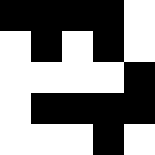[["black", "black", "black", "black", "white"], ["white", "black", "white", "black", "white"], ["white", "white", "white", "white", "black"], ["white", "black", "black", "black", "black"], ["white", "white", "white", "black", "white"]]